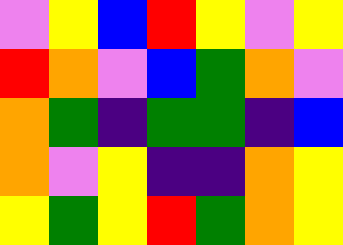[["violet", "yellow", "blue", "red", "yellow", "violet", "yellow"], ["red", "orange", "violet", "blue", "green", "orange", "violet"], ["orange", "green", "indigo", "green", "green", "indigo", "blue"], ["orange", "violet", "yellow", "indigo", "indigo", "orange", "yellow"], ["yellow", "green", "yellow", "red", "green", "orange", "yellow"]]